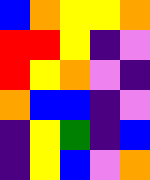[["blue", "orange", "yellow", "yellow", "orange"], ["red", "red", "yellow", "indigo", "violet"], ["red", "yellow", "orange", "violet", "indigo"], ["orange", "blue", "blue", "indigo", "violet"], ["indigo", "yellow", "green", "indigo", "blue"], ["indigo", "yellow", "blue", "violet", "orange"]]